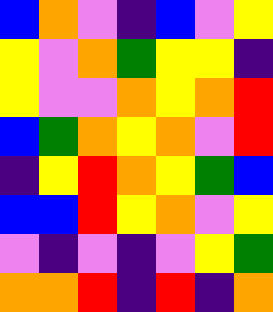[["blue", "orange", "violet", "indigo", "blue", "violet", "yellow"], ["yellow", "violet", "orange", "green", "yellow", "yellow", "indigo"], ["yellow", "violet", "violet", "orange", "yellow", "orange", "red"], ["blue", "green", "orange", "yellow", "orange", "violet", "red"], ["indigo", "yellow", "red", "orange", "yellow", "green", "blue"], ["blue", "blue", "red", "yellow", "orange", "violet", "yellow"], ["violet", "indigo", "violet", "indigo", "violet", "yellow", "green"], ["orange", "orange", "red", "indigo", "red", "indigo", "orange"]]